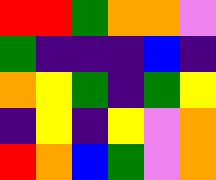[["red", "red", "green", "orange", "orange", "violet"], ["green", "indigo", "indigo", "indigo", "blue", "indigo"], ["orange", "yellow", "green", "indigo", "green", "yellow"], ["indigo", "yellow", "indigo", "yellow", "violet", "orange"], ["red", "orange", "blue", "green", "violet", "orange"]]